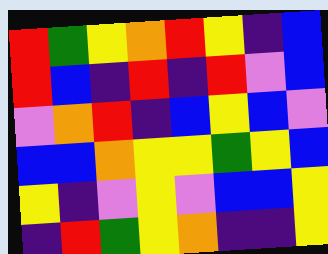[["red", "green", "yellow", "orange", "red", "yellow", "indigo", "blue"], ["red", "blue", "indigo", "red", "indigo", "red", "violet", "blue"], ["violet", "orange", "red", "indigo", "blue", "yellow", "blue", "violet"], ["blue", "blue", "orange", "yellow", "yellow", "green", "yellow", "blue"], ["yellow", "indigo", "violet", "yellow", "violet", "blue", "blue", "yellow"], ["indigo", "red", "green", "yellow", "orange", "indigo", "indigo", "yellow"]]